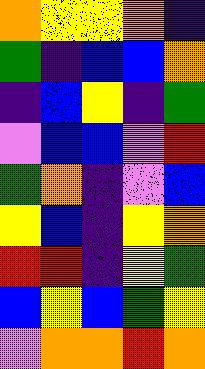[["orange", "yellow", "yellow", "orange", "indigo"], ["green", "indigo", "blue", "blue", "orange"], ["indigo", "blue", "yellow", "indigo", "green"], ["violet", "blue", "blue", "violet", "red"], ["green", "orange", "indigo", "violet", "blue"], ["yellow", "blue", "indigo", "yellow", "orange"], ["red", "red", "indigo", "yellow", "green"], ["blue", "yellow", "blue", "green", "yellow"], ["violet", "orange", "orange", "red", "orange"]]